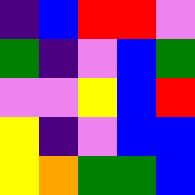[["indigo", "blue", "red", "red", "violet"], ["green", "indigo", "violet", "blue", "green"], ["violet", "violet", "yellow", "blue", "red"], ["yellow", "indigo", "violet", "blue", "blue"], ["yellow", "orange", "green", "green", "blue"]]